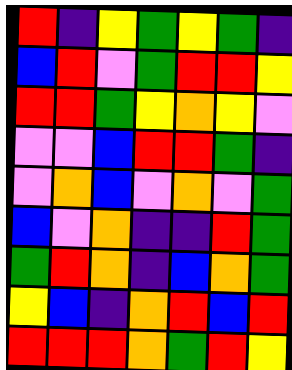[["red", "indigo", "yellow", "green", "yellow", "green", "indigo"], ["blue", "red", "violet", "green", "red", "red", "yellow"], ["red", "red", "green", "yellow", "orange", "yellow", "violet"], ["violet", "violet", "blue", "red", "red", "green", "indigo"], ["violet", "orange", "blue", "violet", "orange", "violet", "green"], ["blue", "violet", "orange", "indigo", "indigo", "red", "green"], ["green", "red", "orange", "indigo", "blue", "orange", "green"], ["yellow", "blue", "indigo", "orange", "red", "blue", "red"], ["red", "red", "red", "orange", "green", "red", "yellow"]]